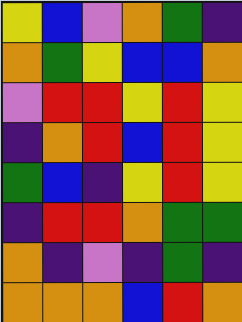[["yellow", "blue", "violet", "orange", "green", "indigo"], ["orange", "green", "yellow", "blue", "blue", "orange"], ["violet", "red", "red", "yellow", "red", "yellow"], ["indigo", "orange", "red", "blue", "red", "yellow"], ["green", "blue", "indigo", "yellow", "red", "yellow"], ["indigo", "red", "red", "orange", "green", "green"], ["orange", "indigo", "violet", "indigo", "green", "indigo"], ["orange", "orange", "orange", "blue", "red", "orange"]]